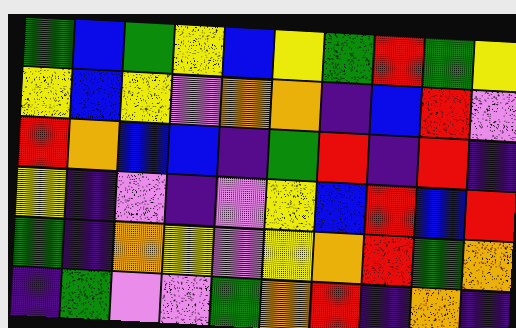[["green", "blue", "green", "yellow", "blue", "yellow", "green", "red", "green", "yellow"], ["yellow", "blue", "yellow", "violet", "orange", "orange", "indigo", "blue", "red", "violet"], ["red", "orange", "blue", "blue", "indigo", "green", "red", "indigo", "red", "indigo"], ["yellow", "indigo", "violet", "indigo", "violet", "yellow", "blue", "red", "blue", "red"], ["green", "indigo", "orange", "yellow", "violet", "yellow", "orange", "red", "green", "orange"], ["indigo", "green", "violet", "violet", "green", "orange", "red", "indigo", "orange", "indigo"]]